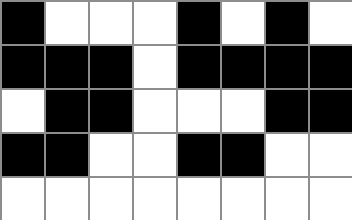[["black", "white", "white", "white", "black", "white", "black", "white"], ["black", "black", "black", "white", "black", "black", "black", "black"], ["white", "black", "black", "white", "white", "white", "black", "black"], ["black", "black", "white", "white", "black", "black", "white", "white"], ["white", "white", "white", "white", "white", "white", "white", "white"]]